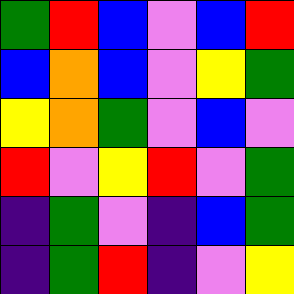[["green", "red", "blue", "violet", "blue", "red"], ["blue", "orange", "blue", "violet", "yellow", "green"], ["yellow", "orange", "green", "violet", "blue", "violet"], ["red", "violet", "yellow", "red", "violet", "green"], ["indigo", "green", "violet", "indigo", "blue", "green"], ["indigo", "green", "red", "indigo", "violet", "yellow"]]